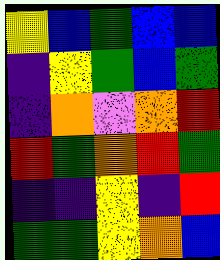[["yellow", "blue", "green", "blue", "blue"], ["indigo", "yellow", "green", "blue", "green"], ["indigo", "orange", "violet", "orange", "red"], ["red", "green", "orange", "red", "green"], ["indigo", "indigo", "yellow", "indigo", "red"], ["green", "green", "yellow", "orange", "blue"]]